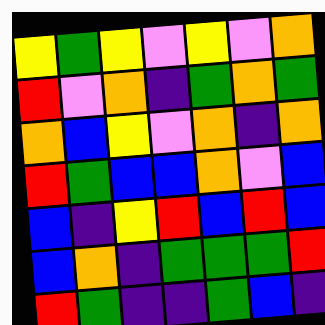[["yellow", "green", "yellow", "violet", "yellow", "violet", "orange"], ["red", "violet", "orange", "indigo", "green", "orange", "green"], ["orange", "blue", "yellow", "violet", "orange", "indigo", "orange"], ["red", "green", "blue", "blue", "orange", "violet", "blue"], ["blue", "indigo", "yellow", "red", "blue", "red", "blue"], ["blue", "orange", "indigo", "green", "green", "green", "red"], ["red", "green", "indigo", "indigo", "green", "blue", "indigo"]]